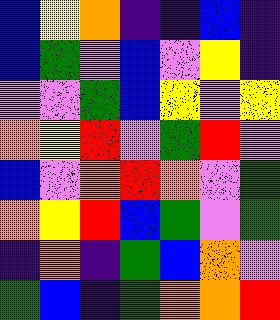[["blue", "yellow", "orange", "indigo", "indigo", "blue", "indigo"], ["blue", "green", "violet", "blue", "violet", "yellow", "indigo"], ["violet", "violet", "green", "blue", "yellow", "violet", "yellow"], ["orange", "yellow", "red", "violet", "green", "red", "violet"], ["blue", "violet", "orange", "red", "orange", "violet", "green"], ["orange", "yellow", "red", "blue", "green", "violet", "green"], ["indigo", "orange", "indigo", "green", "blue", "orange", "violet"], ["green", "blue", "indigo", "green", "orange", "orange", "red"]]